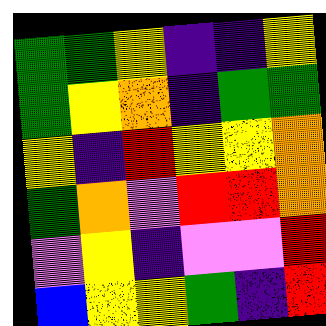[["green", "green", "yellow", "indigo", "indigo", "yellow"], ["green", "yellow", "orange", "indigo", "green", "green"], ["yellow", "indigo", "red", "yellow", "yellow", "orange"], ["green", "orange", "violet", "red", "red", "orange"], ["violet", "yellow", "indigo", "violet", "violet", "red"], ["blue", "yellow", "yellow", "green", "indigo", "red"]]